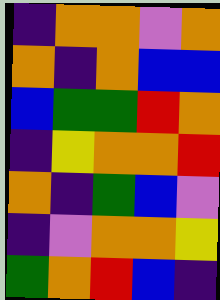[["indigo", "orange", "orange", "violet", "orange"], ["orange", "indigo", "orange", "blue", "blue"], ["blue", "green", "green", "red", "orange"], ["indigo", "yellow", "orange", "orange", "red"], ["orange", "indigo", "green", "blue", "violet"], ["indigo", "violet", "orange", "orange", "yellow"], ["green", "orange", "red", "blue", "indigo"]]